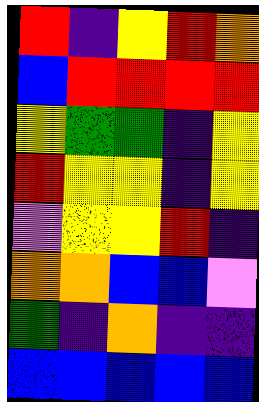[["red", "indigo", "yellow", "red", "orange"], ["blue", "red", "red", "red", "red"], ["yellow", "green", "green", "indigo", "yellow"], ["red", "yellow", "yellow", "indigo", "yellow"], ["violet", "yellow", "yellow", "red", "indigo"], ["orange", "orange", "blue", "blue", "violet"], ["green", "indigo", "orange", "indigo", "indigo"], ["blue", "blue", "blue", "blue", "blue"]]